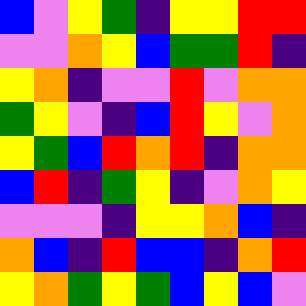[["blue", "violet", "yellow", "green", "indigo", "yellow", "yellow", "red", "red"], ["violet", "violet", "orange", "yellow", "blue", "green", "green", "red", "indigo"], ["yellow", "orange", "indigo", "violet", "violet", "red", "violet", "orange", "orange"], ["green", "yellow", "violet", "indigo", "blue", "red", "yellow", "violet", "orange"], ["yellow", "green", "blue", "red", "orange", "red", "indigo", "orange", "orange"], ["blue", "red", "indigo", "green", "yellow", "indigo", "violet", "orange", "yellow"], ["violet", "violet", "violet", "indigo", "yellow", "yellow", "orange", "blue", "indigo"], ["orange", "blue", "indigo", "red", "blue", "blue", "indigo", "orange", "red"], ["yellow", "orange", "green", "yellow", "green", "blue", "yellow", "blue", "violet"]]